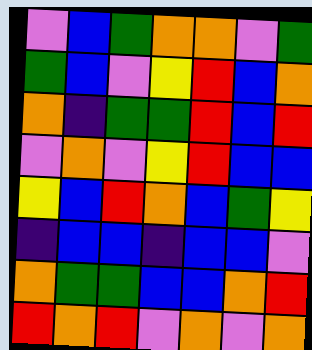[["violet", "blue", "green", "orange", "orange", "violet", "green"], ["green", "blue", "violet", "yellow", "red", "blue", "orange"], ["orange", "indigo", "green", "green", "red", "blue", "red"], ["violet", "orange", "violet", "yellow", "red", "blue", "blue"], ["yellow", "blue", "red", "orange", "blue", "green", "yellow"], ["indigo", "blue", "blue", "indigo", "blue", "blue", "violet"], ["orange", "green", "green", "blue", "blue", "orange", "red"], ["red", "orange", "red", "violet", "orange", "violet", "orange"]]